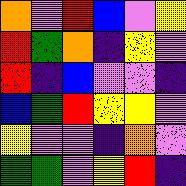[["orange", "violet", "red", "blue", "violet", "yellow"], ["red", "green", "orange", "indigo", "yellow", "violet"], ["red", "indigo", "blue", "violet", "violet", "indigo"], ["blue", "green", "red", "yellow", "yellow", "violet"], ["yellow", "violet", "violet", "indigo", "orange", "violet"], ["green", "green", "violet", "yellow", "red", "indigo"]]